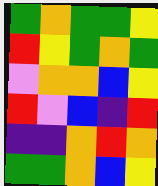[["green", "orange", "green", "green", "yellow"], ["red", "yellow", "green", "orange", "green"], ["violet", "orange", "orange", "blue", "yellow"], ["red", "violet", "blue", "indigo", "red"], ["indigo", "indigo", "orange", "red", "orange"], ["green", "green", "orange", "blue", "yellow"]]